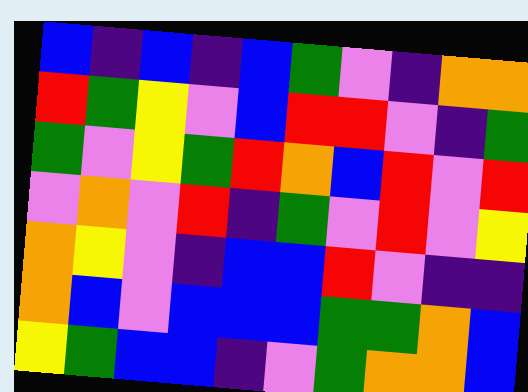[["blue", "indigo", "blue", "indigo", "blue", "green", "violet", "indigo", "orange", "orange"], ["red", "green", "yellow", "violet", "blue", "red", "red", "violet", "indigo", "green"], ["green", "violet", "yellow", "green", "red", "orange", "blue", "red", "violet", "red"], ["violet", "orange", "violet", "red", "indigo", "green", "violet", "red", "violet", "yellow"], ["orange", "yellow", "violet", "indigo", "blue", "blue", "red", "violet", "indigo", "indigo"], ["orange", "blue", "violet", "blue", "blue", "blue", "green", "green", "orange", "blue"], ["yellow", "green", "blue", "blue", "indigo", "violet", "green", "orange", "orange", "blue"]]